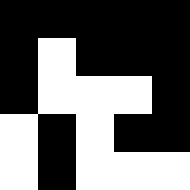[["black", "black", "black", "black", "black"], ["black", "white", "black", "black", "black"], ["black", "white", "white", "white", "black"], ["white", "black", "white", "black", "black"], ["white", "black", "white", "white", "white"]]